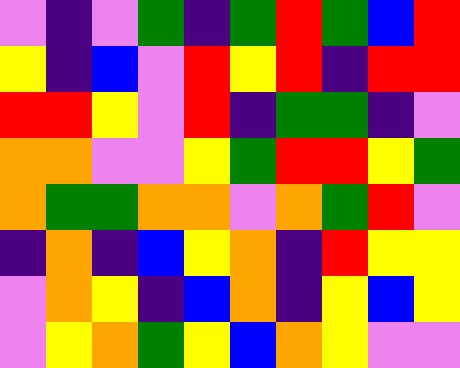[["violet", "indigo", "violet", "green", "indigo", "green", "red", "green", "blue", "red"], ["yellow", "indigo", "blue", "violet", "red", "yellow", "red", "indigo", "red", "red"], ["red", "red", "yellow", "violet", "red", "indigo", "green", "green", "indigo", "violet"], ["orange", "orange", "violet", "violet", "yellow", "green", "red", "red", "yellow", "green"], ["orange", "green", "green", "orange", "orange", "violet", "orange", "green", "red", "violet"], ["indigo", "orange", "indigo", "blue", "yellow", "orange", "indigo", "red", "yellow", "yellow"], ["violet", "orange", "yellow", "indigo", "blue", "orange", "indigo", "yellow", "blue", "yellow"], ["violet", "yellow", "orange", "green", "yellow", "blue", "orange", "yellow", "violet", "violet"]]